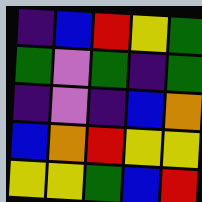[["indigo", "blue", "red", "yellow", "green"], ["green", "violet", "green", "indigo", "green"], ["indigo", "violet", "indigo", "blue", "orange"], ["blue", "orange", "red", "yellow", "yellow"], ["yellow", "yellow", "green", "blue", "red"]]